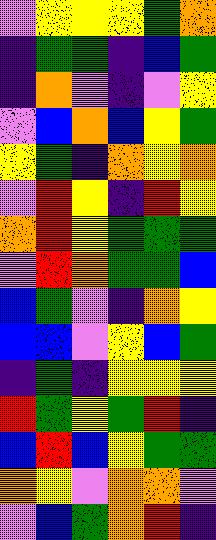[["violet", "yellow", "yellow", "yellow", "green", "orange"], ["indigo", "green", "green", "indigo", "blue", "green"], ["indigo", "orange", "violet", "indigo", "violet", "yellow"], ["violet", "blue", "orange", "blue", "yellow", "green"], ["yellow", "green", "indigo", "orange", "yellow", "orange"], ["violet", "red", "yellow", "indigo", "red", "yellow"], ["orange", "red", "yellow", "green", "green", "green"], ["violet", "red", "orange", "green", "green", "blue"], ["blue", "green", "violet", "indigo", "orange", "yellow"], ["blue", "blue", "violet", "yellow", "blue", "green"], ["indigo", "green", "indigo", "yellow", "yellow", "yellow"], ["red", "green", "yellow", "green", "red", "indigo"], ["blue", "red", "blue", "yellow", "green", "green"], ["orange", "yellow", "violet", "orange", "orange", "violet"], ["violet", "blue", "green", "orange", "red", "indigo"]]